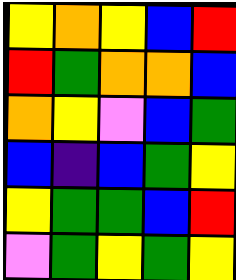[["yellow", "orange", "yellow", "blue", "red"], ["red", "green", "orange", "orange", "blue"], ["orange", "yellow", "violet", "blue", "green"], ["blue", "indigo", "blue", "green", "yellow"], ["yellow", "green", "green", "blue", "red"], ["violet", "green", "yellow", "green", "yellow"]]